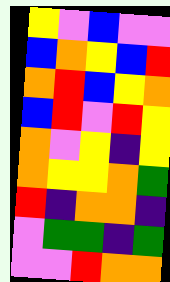[["yellow", "violet", "blue", "violet", "violet"], ["blue", "orange", "yellow", "blue", "red"], ["orange", "red", "blue", "yellow", "orange"], ["blue", "red", "violet", "red", "yellow"], ["orange", "violet", "yellow", "indigo", "yellow"], ["orange", "yellow", "yellow", "orange", "green"], ["red", "indigo", "orange", "orange", "indigo"], ["violet", "green", "green", "indigo", "green"], ["violet", "violet", "red", "orange", "orange"]]